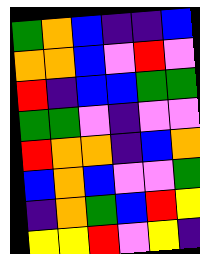[["green", "orange", "blue", "indigo", "indigo", "blue"], ["orange", "orange", "blue", "violet", "red", "violet"], ["red", "indigo", "blue", "blue", "green", "green"], ["green", "green", "violet", "indigo", "violet", "violet"], ["red", "orange", "orange", "indigo", "blue", "orange"], ["blue", "orange", "blue", "violet", "violet", "green"], ["indigo", "orange", "green", "blue", "red", "yellow"], ["yellow", "yellow", "red", "violet", "yellow", "indigo"]]